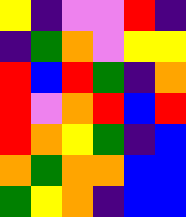[["yellow", "indigo", "violet", "violet", "red", "indigo"], ["indigo", "green", "orange", "violet", "yellow", "yellow"], ["red", "blue", "red", "green", "indigo", "orange"], ["red", "violet", "orange", "red", "blue", "red"], ["red", "orange", "yellow", "green", "indigo", "blue"], ["orange", "green", "orange", "orange", "blue", "blue"], ["green", "yellow", "orange", "indigo", "blue", "blue"]]